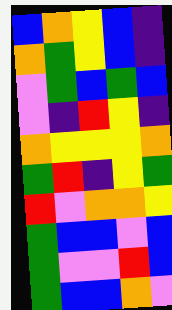[["blue", "orange", "yellow", "blue", "indigo"], ["orange", "green", "yellow", "blue", "indigo"], ["violet", "green", "blue", "green", "blue"], ["violet", "indigo", "red", "yellow", "indigo"], ["orange", "yellow", "yellow", "yellow", "orange"], ["green", "red", "indigo", "yellow", "green"], ["red", "violet", "orange", "orange", "yellow"], ["green", "blue", "blue", "violet", "blue"], ["green", "violet", "violet", "red", "blue"], ["green", "blue", "blue", "orange", "violet"]]